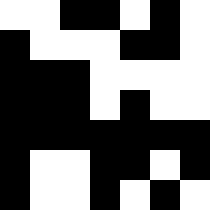[["white", "white", "black", "black", "white", "black", "white"], ["black", "white", "white", "white", "black", "black", "white"], ["black", "black", "black", "white", "white", "white", "white"], ["black", "black", "black", "white", "black", "white", "white"], ["black", "black", "black", "black", "black", "black", "black"], ["black", "white", "white", "black", "black", "white", "black"], ["black", "white", "white", "black", "white", "black", "white"]]